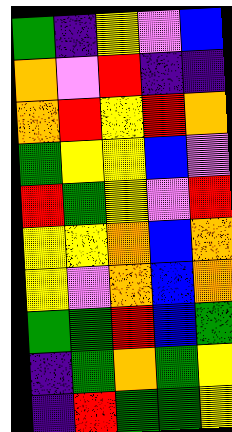[["green", "indigo", "yellow", "violet", "blue"], ["orange", "violet", "red", "indigo", "indigo"], ["orange", "red", "yellow", "red", "orange"], ["green", "yellow", "yellow", "blue", "violet"], ["red", "green", "yellow", "violet", "red"], ["yellow", "yellow", "orange", "blue", "orange"], ["yellow", "violet", "orange", "blue", "orange"], ["green", "green", "red", "blue", "green"], ["indigo", "green", "orange", "green", "yellow"], ["indigo", "red", "green", "green", "yellow"]]